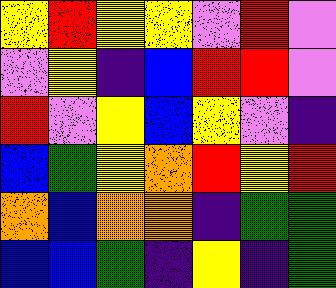[["yellow", "red", "yellow", "yellow", "violet", "red", "violet"], ["violet", "yellow", "indigo", "blue", "red", "red", "violet"], ["red", "violet", "yellow", "blue", "yellow", "violet", "indigo"], ["blue", "green", "yellow", "orange", "red", "yellow", "red"], ["orange", "blue", "orange", "orange", "indigo", "green", "green"], ["blue", "blue", "green", "indigo", "yellow", "indigo", "green"]]